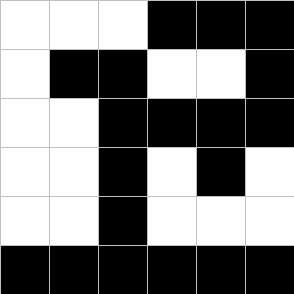[["white", "white", "white", "black", "black", "black"], ["white", "black", "black", "white", "white", "black"], ["white", "white", "black", "black", "black", "black"], ["white", "white", "black", "white", "black", "white"], ["white", "white", "black", "white", "white", "white"], ["black", "black", "black", "black", "black", "black"]]